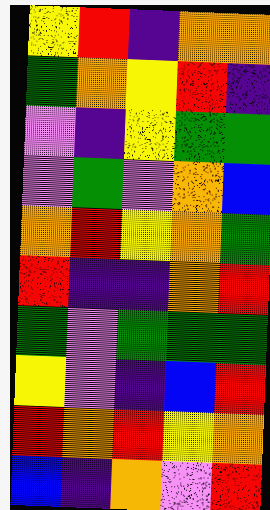[["yellow", "red", "indigo", "orange", "orange"], ["green", "orange", "yellow", "red", "indigo"], ["violet", "indigo", "yellow", "green", "green"], ["violet", "green", "violet", "orange", "blue"], ["orange", "red", "yellow", "orange", "green"], ["red", "indigo", "indigo", "orange", "red"], ["green", "violet", "green", "green", "green"], ["yellow", "violet", "indigo", "blue", "red"], ["red", "orange", "red", "yellow", "orange"], ["blue", "indigo", "orange", "violet", "red"]]